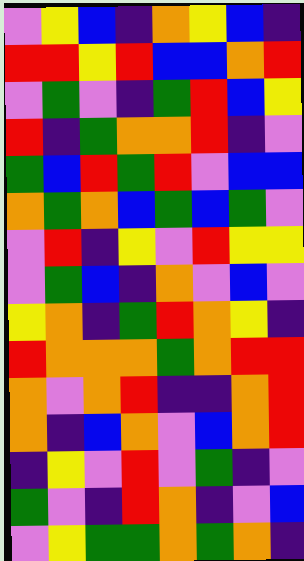[["violet", "yellow", "blue", "indigo", "orange", "yellow", "blue", "indigo"], ["red", "red", "yellow", "red", "blue", "blue", "orange", "red"], ["violet", "green", "violet", "indigo", "green", "red", "blue", "yellow"], ["red", "indigo", "green", "orange", "orange", "red", "indigo", "violet"], ["green", "blue", "red", "green", "red", "violet", "blue", "blue"], ["orange", "green", "orange", "blue", "green", "blue", "green", "violet"], ["violet", "red", "indigo", "yellow", "violet", "red", "yellow", "yellow"], ["violet", "green", "blue", "indigo", "orange", "violet", "blue", "violet"], ["yellow", "orange", "indigo", "green", "red", "orange", "yellow", "indigo"], ["red", "orange", "orange", "orange", "green", "orange", "red", "red"], ["orange", "violet", "orange", "red", "indigo", "indigo", "orange", "red"], ["orange", "indigo", "blue", "orange", "violet", "blue", "orange", "red"], ["indigo", "yellow", "violet", "red", "violet", "green", "indigo", "violet"], ["green", "violet", "indigo", "red", "orange", "indigo", "violet", "blue"], ["violet", "yellow", "green", "green", "orange", "green", "orange", "indigo"]]